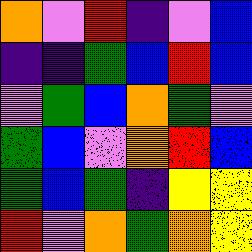[["orange", "violet", "red", "indigo", "violet", "blue"], ["indigo", "indigo", "green", "blue", "red", "blue"], ["violet", "green", "blue", "orange", "green", "violet"], ["green", "blue", "violet", "orange", "red", "blue"], ["green", "blue", "green", "indigo", "yellow", "yellow"], ["red", "violet", "orange", "green", "orange", "yellow"]]